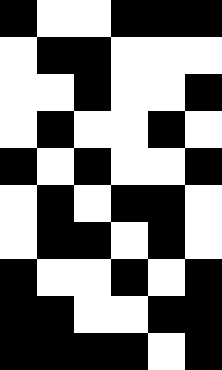[["black", "white", "white", "black", "black", "black"], ["white", "black", "black", "white", "white", "white"], ["white", "white", "black", "white", "white", "black"], ["white", "black", "white", "white", "black", "white"], ["black", "white", "black", "white", "white", "black"], ["white", "black", "white", "black", "black", "white"], ["white", "black", "black", "white", "black", "white"], ["black", "white", "white", "black", "white", "black"], ["black", "black", "white", "white", "black", "black"], ["black", "black", "black", "black", "white", "black"]]